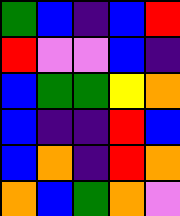[["green", "blue", "indigo", "blue", "red"], ["red", "violet", "violet", "blue", "indigo"], ["blue", "green", "green", "yellow", "orange"], ["blue", "indigo", "indigo", "red", "blue"], ["blue", "orange", "indigo", "red", "orange"], ["orange", "blue", "green", "orange", "violet"]]